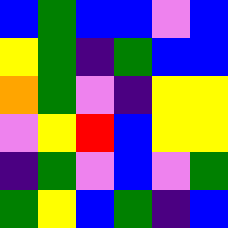[["blue", "green", "blue", "blue", "violet", "blue"], ["yellow", "green", "indigo", "green", "blue", "blue"], ["orange", "green", "violet", "indigo", "yellow", "yellow"], ["violet", "yellow", "red", "blue", "yellow", "yellow"], ["indigo", "green", "violet", "blue", "violet", "green"], ["green", "yellow", "blue", "green", "indigo", "blue"]]